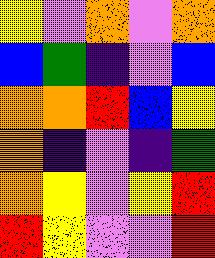[["yellow", "violet", "orange", "violet", "orange"], ["blue", "green", "indigo", "violet", "blue"], ["orange", "orange", "red", "blue", "yellow"], ["orange", "indigo", "violet", "indigo", "green"], ["orange", "yellow", "violet", "yellow", "red"], ["red", "yellow", "violet", "violet", "red"]]